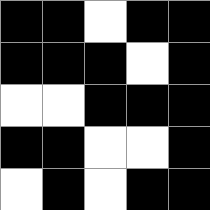[["black", "black", "white", "black", "black"], ["black", "black", "black", "white", "black"], ["white", "white", "black", "black", "black"], ["black", "black", "white", "white", "black"], ["white", "black", "white", "black", "black"]]